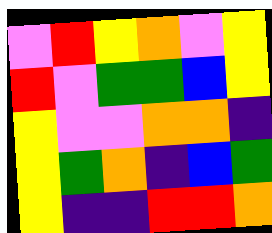[["violet", "red", "yellow", "orange", "violet", "yellow"], ["red", "violet", "green", "green", "blue", "yellow"], ["yellow", "violet", "violet", "orange", "orange", "indigo"], ["yellow", "green", "orange", "indigo", "blue", "green"], ["yellow", "indigo", "indigo", "red", "red", "orange"]]